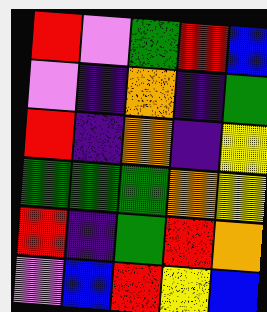[["red", "violet", "green", "red", "blue"], ["violet", "indigo", "orange", "indigo", "green"], ["red", "indigo", "orange", "indigo", "yellow"], ["green", "green", "green", "orange", "yellow"], ["red", "indigo", "green", "red", "orange"], ["violet", "blue", "red", "yellow", "blue"]]